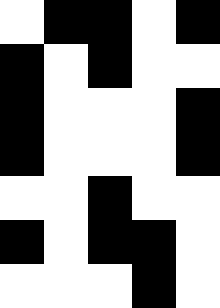[["white", "black", "black", "white", "black"], ["black", "white", "black", "white", "white"], ["black", "white", "white", "white", "black"], ["black", "white", "white", "white", "black"], ["white", "white", "black", "white", "white"], ["black", "white", "black", "black", "white"], ["white", "white", "white", "black", "white"]]